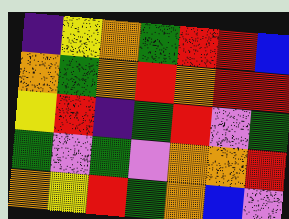[["indigo", "yellow", "orange", "green", "red", "red", "blue"], ["orange", "green", "orange", "red", "orange", "red", "red"], ["yellow", "red", "indigo", "green", "red", "violet", "green"], ["green", "violet", "green", "violet", "orange", "orange", "red"], ["orange", "yellow", "red", "green", "orange", "blue", "violet"]]